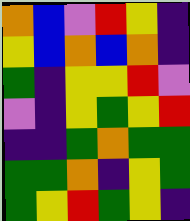[["orange", "blue", "violet", "red", "yellow", "indigo"], ["yellow", "blue", "orange", "blue", "orange", "indigo"], ["green", "indigo", "yellow", "yellow", "red", "violet"], ["violet", "indigo", "yellow", "green", "yellow", "red"], ["indigo", "indigo", "green", "orange", "green", "green"], ["green", "green", "orange", "indigo", "yellow", "green"], ["green", "yellow", "red", "green", "yellow", "indigo"]]